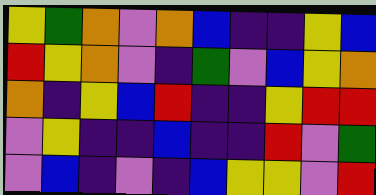[["yellow", "green", "orange", "violet", "orange", "blue", "indigo", "indigo", "yellow", "blue"], ["red", "yellow", "orange", "violet", "indigo", "green", "violet", "blue", "yellow", "orange"], ["orange", "indigo", "yellow", "blue", "red", "indigo", "indigo", "yellow", "red", "red"], ["violet", "yellow", "indigo", "indigo", "blue", "indigo", "indigo", "red", "violet", "green"], ["violet", "blue", "indigo", "violet", "indigo", "blue", "yellow", "yellow", "violet", "red"]]